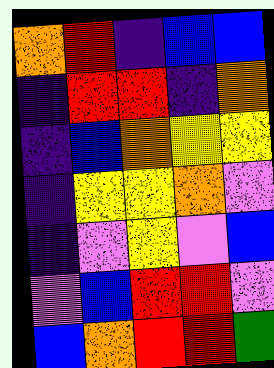[["orange", "red", "indigo", "blue", "blue"], ["indigo", "red", "red", "indigo", "orange"], ["indigo", "blue", "orange", "yellow", "yellow"], ["indigo", "yellow", "yellow", "orange", "violet"], ["indigo", "violet", "yellow", "violet", "blue"], ["violet", "blue", "red", "red", "violet"], ["blue", "orange", "red", "red", "green"]]